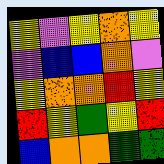[["yellow", "violet", "yellow", "orange", "yellow"], ["violet", "blue", "blue", "orange", "violet"], ["yellow", "orange", "orange", "red", "yellow"], ["red", "yellow", "green", "yellow", "red"], ["blue", "orange", "orange", "green", "green"]]